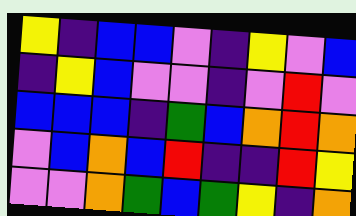[["yellow", "indigo", "blue", "blue", "violet", "indigo", "yellow", "violet", "blue"], ["indigo", "yellow", "blue", "violet", "violet", "indigo", "violet", "red", "violet"], ["blue", "blue", "blue", "indigo", "green", "blue", "orange", "red", "orange"], ["violet", "blue", "orange", "blue", "red", "indigo", "indigo", "red", "yellow"], ["violet", "violet", "orange", "green", "blue", "green", "yellow", "indigo", "orange"]]